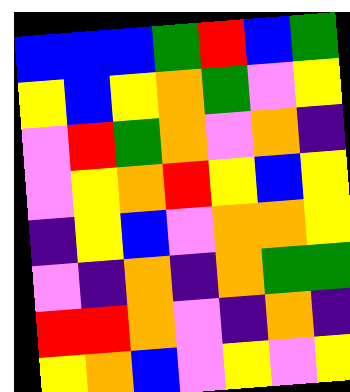[["blue", "blue", "blue", "green", "red", "blue", "green"], ["yellow", "blue", "yellow", "orange", "green", "violet", "yellow"], ["violet", "red", "green", "orange", "violet", "orange", "indigo"], ["violet", "yellow", "orange", "red", "yellow", "blue", "yellow"], ["indigo", "yellow", "blue", "violet", "orange", "orange", "yellow"], ["violet", "indigo", "orange", "indigo", "orange", "green", "green"], ["red", "red", "orange", "violet", "indigo", "orange", "indigo"], ["yellow", "orange", "blue", "violet", "yellow", "violet", "yellow"]]